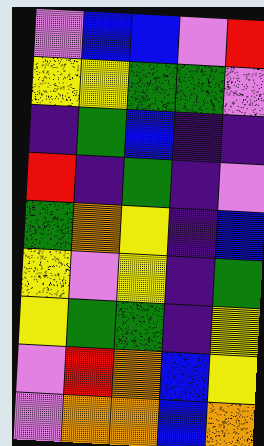[["violet", "blue", "blue", "violet", "red"], ["yellow", "yellow", "green", "green", "violet"], ["indigo", "green", "blue", "indigo", "indigo"], ["red", "indigo", "green", "indigo", "violet"], ["green", "orange", "yellow", "indigo", "blue"], ["yellow", "violet", "yellow", "indigo", "green"], ["yellow", "green", "green", "indigo", "yellow"], ["violet", "red", "orange", "blue", "yellow"], ["violet", "orange", "orange", "blue", "orange"]]